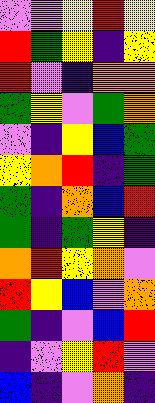[["violet", "violet", "yellow", "red", "yellow"], ["red", "green", "yellow", "indigo", "yellow"], ["red", "violet", "indigo", "orange", "orange"], ["green", "yellow", "violet", "green", "orange"], ["violet", "indigo", "yellow", "blue", "green"], ["yellow", "orange", "red", "indigo", "green"], ["green", "indigo", "orange", "blue", "red"], ["green", "indigo", "green", "yellow", "indigo"], ["orange", "red", "yellow", "orange", "violet"], ["red", "yellow", "blue", "violet", "orange"], ["green", "indigo", "violet", "blue", "red"], ["indigo", "violet", "yellow", "red", "violet"], ["blue", "indigo", "violet", "orange", "indigo"]]